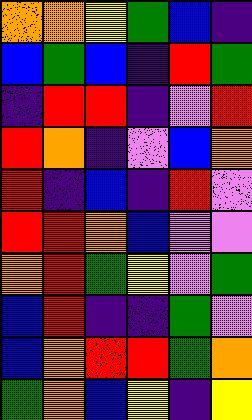[["orange", "orange", "yellow", "green", "blue", "indigo"], ["blue", "green", "blue", "indigo", "red", "green"], ["indigo", "red", "red", "indigo", "violet", "red"], ["red", "orange", "indigo", "violet", "blue", "orange"], ["red", "indigo", "blue", "indigo", "red", "violet"], ["red", "red", "orange", "blue", "violet", "violet"], ["orange", "red", "green", "yellow", "violet", "green"], ["blue", "red", "indigo", "indigo", "green", "violet"], ["blue", "orange", "red", "red", "green", "orange"], ["green", "orange", "blue", "yellow", "indigo", "yellow"]]